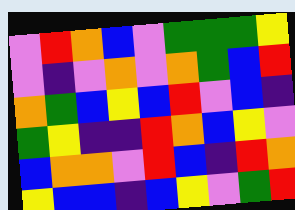[["violet", "red", "orange", "blue", "violet", "green", "green", "green", "yellow"], ["violet", "indigo", "violet", "orange", "violet", "orange", "green", "blue", "red"], ["orange", "green", "blue", "yellow", "blue", "red", "violet", "blue", "indigo"], ["green", "yellow", "indigo", "indigo", "red", "orange", "blue", "yellow", "violet"], ["blue", "orange", "orange", "violet", "red", "blue", "indigo", "red", "orange"], ["yellow", "blue", "blue", "indigo", "blue", "yellow", "violet", "green", "red"]]